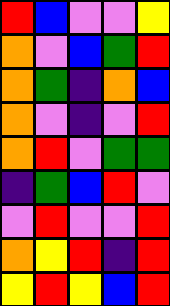[["red", "blue", "violet", "violet", "yellow"], ["orange", "violet", "blue", "green", "red"], ["orange", "green", "indigo", "orange", "blue"], ["orange", "violet", "indigo", "violet", "red"], ["orange", "red", "violet", "green", "green"], ["indigo", "green", "blue", "red", "violet"], ["violet", "red", "violet", "violet", "red"], ["orange", "yellow", "red", "indigo", "red"], ["yellow", "red", "yellow", "blue", "red"]]